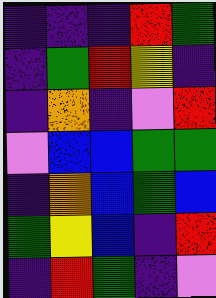[["indigo", "indigo", "indigo", "red", "green"], ["indigo", "green", "red", "yellow", "indigo"], ["indigo", "orange", "indigo", "violet", "red"], ["violet", "blue", "blue", "green", "green"], ["indigo", "orange", "blue", "green", "blue"], ["green", "yellow", "blue", "indigo", "red"], ["indigo", "red", "green", "indigo", "violet"]]